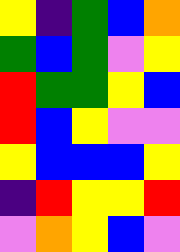[["yellow", "indigo", "green", "blue", "orange"], ["green", "blue", "green", "violet", "yellow"], ["red", "green", "green", "yellow", "blue"], ["red", "blue", "yellow", "violet", "violet"], ["yellow", "blue", "blue", "blue", "yellow"], ["indigo", "red", "yellow", "yellow", "red"], ["violet", "orange", "yellow", "blue", "violet"]]